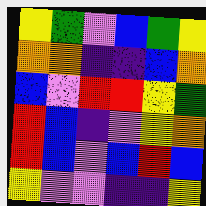[["yellow", "green", "violet", "blue", "green", "yellow"], ["orange", "orange", "indigo", "indigo", "blue", "orange"], ["blue", "violet", "red", "red", "yellow", "green"], ["red", "blue", "indigo", "violet", "yellow", "orange"], ["red", "blue", "violet", "blue", "red", "blue"], ["yellow", "violet", "violet", "indigo", "indigo", "yellow"]]